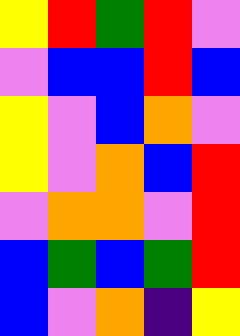[["yellow", "red", "green", "red", "violet"], ["violet", "blue", "blue", "red", "blue"], ["yellow", "violet", "blue", "orange", "violet"], ["yellow", "violet", "orange", "blue", "red"], ["violet", "orange", "orange", "violet", "red"], ["blue", "green", "blue", "green", "red"], ["blue", "violet", "orange", "indigo", "yellow"]]